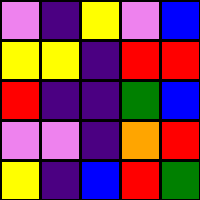[["violet", "indigo", "yellow", "violet", "blue"], ["yellow", "yellow", "indigo", "red", "red"], ["red", "indigo", "indigo", "green", "blue"], ["violet", "violet", "indigo", "orange", "red"], ["yellow", "indigo", "blue", "red", "green"]]